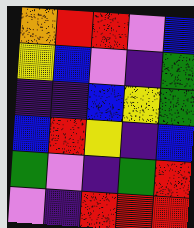[["orange", "red", "red", "violet", "blue"], ["yellow", "blue", "violet", "indigo", "green"], ["indigo", "indigo", "blue", "yellow", "green"], ["blue", "red", "yellow", "indigo", "blue"], ["green", "violet", "indigo", "green", "red"], ["violet", "indigo", "red", "red", "red"]]